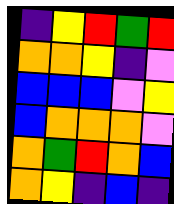[["indigo", "yellow", "red", "green", "red"], ["orange", "orange", "yellow", "indigo", "violet"], ["blue", "blue", "blue", "violet", "yellow"], ["blue", "orange", "orange", "orange", "violet"], ["orange", "green", "red", "orange", "blue"], ["orange", "yellow", "indigo", "blue", "indigo"]]